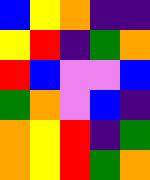[["blue", "yellow", "orange", "indigo", "indigo"], ["yellow", "red", "indigo", "green", "orange"], ["red", "blue", "violet", "violet", "blue"], ["green", "orange", "violet", "blue", "indigo"], ["orange", "yellow", "red", "indigo", "green"], ["orange", "yellow", "red", "green", "orange"]]